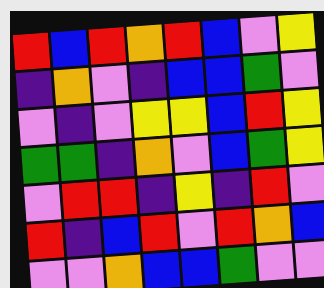[["red", "blue", "red", "orange", "red", "blue", "violet", "yellow"], ["indigo", "orange", "violet", "indigo", "blue", "blue", "green", "violet"], ["violet", "indigo", "violet", "yellow", "yellow", "blue", "red", "yellow"], ["green", "green", "indigo", "orange", "violet", "blue", "green", "yellow"], ["violet", "red", "red", "indigo", "yellow", "indigo", "red", "violet"], ["red", "indigo", "blue", "red", "violet", "red", "orange", "blue"], ["violet", "violet", "orange", "blue", "blue", "green", "violet", "violet"]]